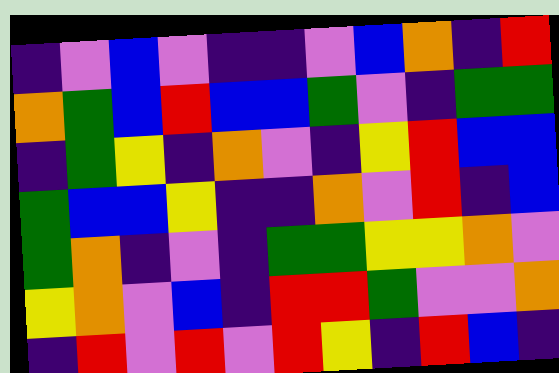[["indigo", "violet", "blue", "violet", "indigo", "indigo", "violet", "blue", "orange", "indigo", "red"], ["orange", "green", "blue", "red", "blue", "blue", "green", "violet", "indigo", "green", "green"], ["indigo", "green", "yellow", "indigo", "orange", "violet", "indigo", "yellow", "red", "blue", "blue"], ["green", "blue", "blue", "yellow", "indigo", "indigo", "orange", "violet", "red", "indigo", "blue"], ["green", "orange", "indigo", "violet", "indigo", "green", "green", "yellow", "yellow", "orange", "violet"], ["yellow", "orange", "violet", "blue", "indigo", "red", "red", "green", "violet", "violet", "orange"], ["indigo", "red", "violet", "red", "violet", "red", "yellow", "indigo", "red", "blue", "indigo"]]